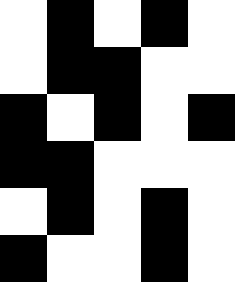[["white", "black", "white", "black", "white"], ["white", "black", "black", "white", "white"], ["black", "white", "black", "white", "black"], ["black", "black", "white", "white", "white"], ["white", "black", "white", "black", "white"], ["black", "white", "white", "black", "white"]]